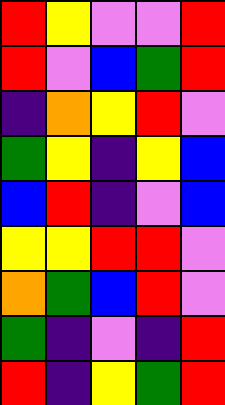[["red", "yellow", "violet", "violet", "red"], ["red", "violet", "blue", "green", "red"], ["indigo", "orange", "yellow", "red", "violet"], ["green", "yellow", "indigo", "yellow", "blue"], ["blue", "red", "indigo", "violet", "blue"], ["yellow", "yellow", "red", "red", "violet"], ["orange", "green", "blue", "red", "violet"], ["green", "indigo", "violet", "indigo", "red"], ["red", "indigo", "yellow", "green", "red"]]